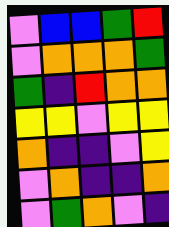[["violet", "blue", "blue", "green", "red"], ["violet", "orange", "orange", "orange", "green"], ["green", "indigo", "red", "orange", "orange"], ["yellow", "yellow", "violet", "yellow", "yellow"], ["orange", "indigo", "indigo", "violet", "yellow"], ["violet", "orange", "indigo", "indigo", "orange"], ["violet", "green", "orange", "violet", "indigo"]]